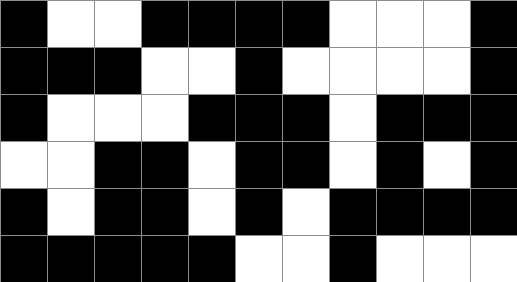[["black", "white", "white", "black", "black", "black", "black", "white", "white", "white", "black"], ["black", "black", "black", "white", "white", "black", "white", "white", "white", "white", "black"], ["black", "white", "white", "white", "black", "black", "black", "white", "black", "black", "black"], ["white", "white", "black", "black", "white", "black", "black", "white", "black", "white", "black"], ["black", "white", "black", "black", "white", "black", "white", "black", "black", "black", "black"], ["black", "black", "black", "black", "black", "white", "white", "black", "white", "white", "white"]]